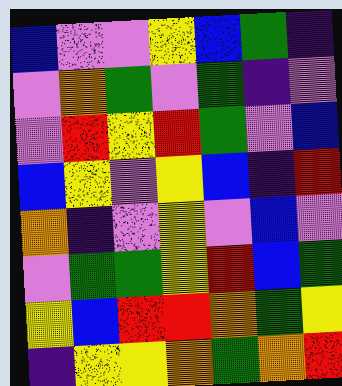[["blue", "violet", "violet", "yellow", "blue", "green", "indigo"], ["violet", "orange", "green", "violet", "green", "indigo", "violet"], ["violet", "red", "yellow", "red", "green", "violet", "blue"], ["blue", "yellow", "violet", "yellow", "blue", "indigo", "red"], ["orange", "indigo", "violet", "yellow", "violet", "blue", "violet"], ["violet", "green", "green", "yellow", "red", "blue", "green"], ["yellow", "blue", "red", "red", "orange", "green", "yellow"], ["indigo", "yellow", "yellow", "orange", "green", "orange", "red"]]